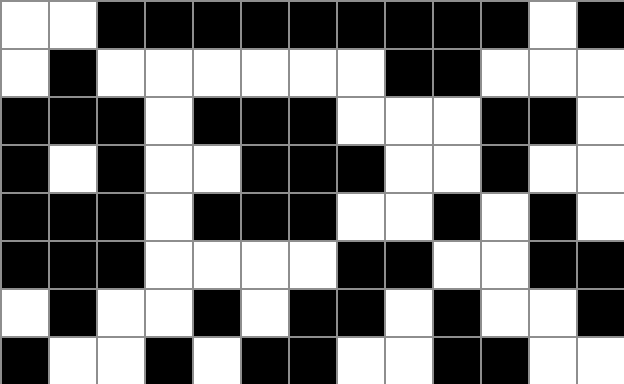[["white", "white", "black", "black", "black", "black", "black", "black", "black", "black", "black", "white", "black"], ["white", "black", "white", "white", "white", "white", "white", "white", "black", "black", "white", "white", "white"], ["black", "black", "black", "white", "black", "black", "black", "white", "white", "white", "black", "black", "white"], ["black", "white", "black", "white", "white", "black", "black", "black", "white", "white", "black", "white", "white"], ["black", "black", "black", "white", "black", "black", "black", "white", "white", "black", "white", "black", "white"], ["black", "black", "black", "white", "white", "white", "white", "black", "black", "white", "white", "black", "black"], ["white", "black", "white", "white", "black", "white", "black", "black", "white", "black", "white", "white", "black"], ["black", "white", "white", "black", "white", "black", "black", "white", "white", "black", "black", "white", "white"]]